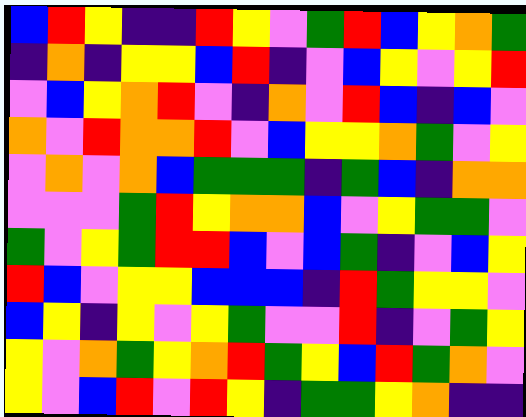[["blue", "red", "yellow", "indigo", "indigo", "red", "yellow", "violet", "green", "red", "blue", "yellow", "orange", "green"], ["indigo", "orange", "indigo", "yellow", "yellow", "blue", "red", "indigo", "violet", "blue", "yellow", "violet", "yellow", "red"], ["violet", "blue", "yellow", "orange", "red", "violet", "indigo", "orange", "violet", "red", "blue", "indigo", "blue", "violet"], ["orange", "violet", "red", "orange", "orange", "red", "violet", "blue", "yellow", "yellow", "orange", "green", "violet", "yellow"], ["violet", "orange", "violet", "orange", "blue", "green", "green", "green", "indigo", "green", "blue", "indigo", "orange", "orange"], ["violet", "violet", "violet", "green", "red", "yellow", "orange", "orange", "blue", "violet", "yellow", "green", "green", "violet"], ["green", "violet", "yellow", "green", "red", "red", "blue", "violet", "blue", "green", "indigo", "violet", "blue", "yellow"], ["red", "blue", "violet", "yellow", "yellow", "blue", "blue", "blue", "indigo", "red", "green", "yellow", "yellow", "violet"], ["blue", "yellow", "indigo", "yellow", "violet", "yellow", "green", "violet", "violet", "red", "indigo", "violet", "green", "yellow"], ["yellow", "violet", "orange", "green", "yellow", "orange", "red", "green", "yellow", "blue", "red", "green", "orange", "violet"], ["yellow", "violet", "blue", "red", "violet", "red", "yellow", "indigo", "green", "green", "yellow", "orange", "indigo", "indigo"]]